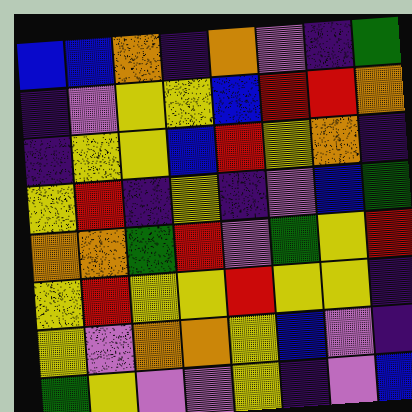[["blue", "blue", "orange", "indigo", "orange", "violet", "indigo", "green"], ["indigo", "violet", "yellow", "yellow", "blue", "red", "red", "orange"], ["indigo", "yellow", "yellow", "blue", "red", "yellow", "orange", "indigo"], ["yellow", "red", "indigo", "yellow", "indigo", "violet", "blue", "green"], ["orange", "orange", "green", "red", "violet", "green", "yellow", "red"], ["yellow", "red", "yellow", "yellow", "red", "yellow", "yellow", "indigo"], ["yellow", "violet", "orange", "orange", "yellow", "blue", "violet", "indigo"], ["green", "yellow", "violet", "violet", "yellow", "indigo", "violet", "blue"]]